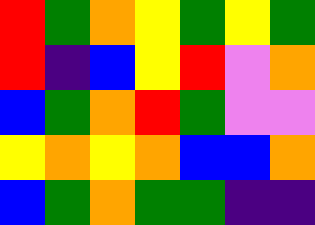[["red", "green", "orange", "yellow", "green", "yellow", "green"], ["red", "indigo", "blue", "yellow", "red", "violet", "orange"], ["blue", "green", "orange", "red", "green", "violet", "violet"], ["yellow", "orange", "yellow", "orange", "blue", "blue", "orange"], ["blue", "green", "orange", "green", "green", "indigo", "indigo"]]